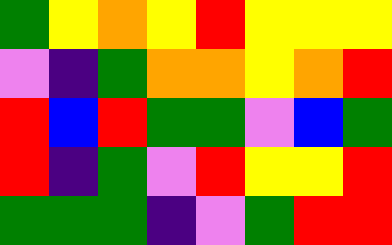[["green", "yellow", "orange", "yellow", "red", "yellow", "yellow", "yellow"], ["violet", "indigo", "green", "orange", "orange", "yellow", "orange", "red"], ["red", "blue", "red", "green", "green", "violet", "blue", "green"], ["red", "indigo", "green", "violet", "red", "yellow", "yellow", "red"], ["green", "green", "green", "indigo", "violet", "green", "red", "red"]]